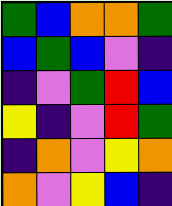[["green", "blue", "orange", "orange", "green"], ["blue", "green", "blue", "violet", "indigo"], ["indigo", "violet", "green", "red", "blue"], ["yellow", "indigo", "violet", "red", "green"], ["indigo", "orange", "violet", "yellow", "orange"], ["orange", "violet", "yellow", "blue", "indigo"]]